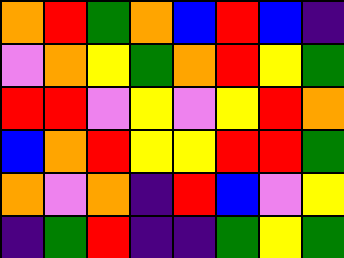[["orange", "red", "green", "orange", "blue", "red", "blue", "indigo"], ["violet", "orange", "yellow", "green", "orange", "red", "yellow", "green"], ["red", "red", "violet", "yellow", "violet", "yellow", "red", "orange"], ["blue", "orange", "red", "yellow", "yellow", "red", "red", "green"], ["orange", "violet", "orange", "indigo", "red", "blue", "violet", "yellow"], ["indigo", "green", "red", "indigo", "indigo", "green", "yellow", "green"]]